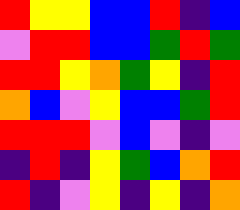[["red", "yellow", "yellow", "blue", "blue", "red", "indigo", "blue"], ["violet", "red", "red", "blue", "blue", "green", "red", "green"], ["red", "red", "yellow", "orange", "green", "yellow", "indigo", "red"], ["orange", "blue", "violet", "yellow", "blue", "blue", "green", "red"], ["red", "red", "red", "violet", "blue", "violet", "indigo", "violet"], ["indigo", "red", "indigo", "yellow", "green", "blue", "orange", "red"], ["red", "indigo", "violet", "yellow", "indigo", "yellow", "indigo", "orange"]]